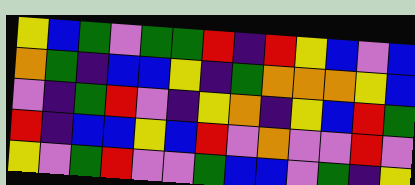[["yellow", "blue", "green", "violet", "green", "green", "red", "indigo", "red", "yellow", "blue", "violet", "blue"], ["orange", "green", "indigo", "blue", "blue", "yellow", "indigo", "green", "orange", "orange", "orange", "yellow", "blue"], ["violet", "indigo", "green", "red", "violet", "indigo", "yellow", "orange", "indigo", "yellow", "blue", "red", "green"], ["red", "indigo", "blue", "blue", "yellow", "blue", "red", "violet", "orange", "violet", "violet", "red", "violet"], ["yellow", "violet", "green", "red", "violet", "violet", "green", "blue", "blue", "violet", "green", "indigo", "yellow"]]